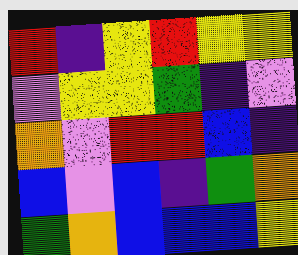[["red", "indigo", "yellow", "red", "yellow", "yellow"], ["violet", "yellow", "yellow", "green", "indigo", "violet"], ["orange", "violet", "red", "red", "blue", "indigo"], ["blue", "violet", "blue", "indigo", "green", "orange"], ["green", "orange", "blue", "blue", "blue", "yellow"]]